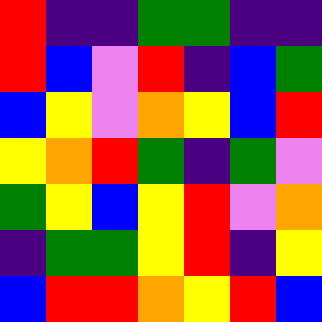[["red", "indigo", "indigo", "green", "green", "indigo", "indigo"], ["red", "blue", "violet", "red", "indigo", "blue", "green"], ["blue", "yellow", "violet", "orange", "yellow", "blue", "red"], ["yellow", "orange", "red", "green", "indigo", "green", "violet"], ["green", "yellow", "blue", "yellow", "red", "violet", "orange"], ["indigo", "green", "green", "yellow", "red", "indigo", "yellow"], ["blue", "red", "red", "orange", "yellow", "red", "blue"]]